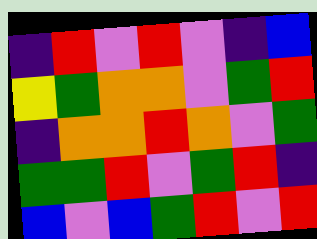[["indigo", "red", "violet", "red", "violet", "indigo", "blue"], ["yellow", "green", "orange", "orange", "violet", "green", "red"], ["indigo", "orange", "orange", "red", "orange", "violet", "green"], ["green", "green", "red", "violet", "green", "red", "indigo"], ["blue", "violet", "blue", "green", "red", "violet", "red"]]